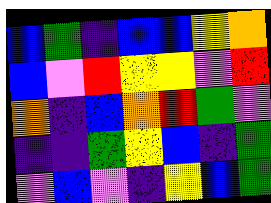[["blue", "green", "indigo", "blue", "blue", "yellow", "orange"], ["blue", "violet", "red", "yellow", "yellow", "violet", "red"], ["orange", "indigo", "blue", "orange", "red", "green", "violet"], ["indigo", "indigo", "green", "yellow", "blue", "indigo", "green"], ["violet", "blue", "violet", "indigo", "yellow", "blue", "green"]]